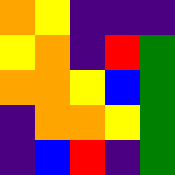[["orange", "yellow", "indigo", "indigo", "indigo"], ["yellow", "orange", "indigo", "red", "green"], ["orange", "orange", "yellow", "blue", "green"], ["indigo", "orange", "orange", "yellow", "green"], ["indigo", "blue", "red", "indigo", "green"]]